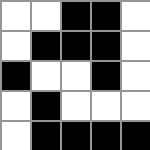[["white", "white", "black", "black", "white"], ["white", "black", "black", "black", "white"], ["black", "white", "white", "black", "white"], ["white", "black", "white", "white", "white"], ["white", "black", "black", "black", "black"]]